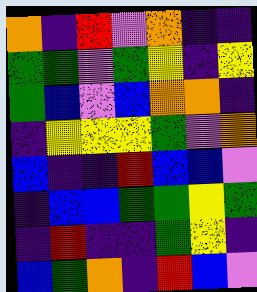[["orange", "indigo", "red", "violet", "orange", "indigo", "indigo"], ["green", "green", "violet", "green", "yellow", "indigo", "yellow"], ["green", "blue", "violet", "blue", "orange", "orange", "indigo"], ["indigo", "yellow", "yellow", "yellow", "green", "violet", "orange"], ["blue", "indigo", "indigo", "red", "blue", "blue", "violet"], ["indigo", "blue", "blue", "green", "green", "yellow", "green"], ["indigo", "red", "indigo", "indigo", "green", "yellow", "indigo"], ["blue", "green", "orange", "indigo", "red", "blue", "violet"]]